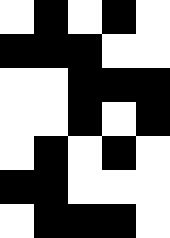[["white", "black", "white", "black", "white"], ["black", "black", "black", "white", "white"], ["white", "white", "black", "black", "black"], ["white", "white", "black", "white", "black"], ["white", "black", "white", "black", "white"], ["black", "black", "white", "white", "white"], ["white", "black", "black", "black", "white"]]